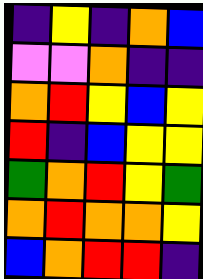[["indigo", "yellow", "indigo", "orange", "blue"], ["violet", "violet", "orange", "indigo", "indigo"], ["orange", "red", "yellow", "blue", "yellow"], ["red", "indigo", "blue", "yellow", "yellow"], ["green", "orange", "red", "yellow", "green"], ["orange", "red", "orange", "orange", "yellow"], ["blue", "orange", "red", "red", "indigo"]]